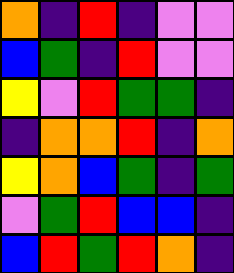[["orange", "indigo", "red", "indigo", "violet", "violet"], ["blue", "green", "indigo", "red", "violet", "violet"], ["yellow", "violet", "red", "green", "green", "indigo"], ["indigo", "orange", "orange", "red", "indigo", "orange"], ["yellow", "orange", "blue", "green", "indigo", "green"], ["violet", "green", "red", "blue", "blue", "indigo"], ["blue", "red", "green", "red", "orange", "indigo"]]